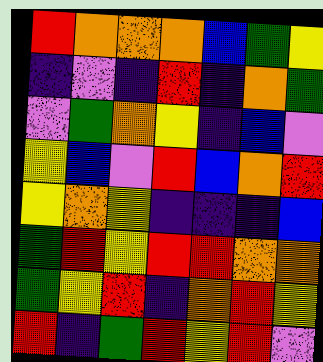[["red", "orange", "orange", "orange", "blue", "green", "yellow"], ["indigo", "violet", "indigo", "red", "indigo", "orange", "green"], ["violet", "green", "orange", "yellow", "indigo", "blue", "violet"], ["yellow", "blue", "violet", "red", "blue", "orange", "red"], ["yellow", "orange", "yellow", "indigo", "indigo", "indigo", "blue"], ["green", "red", "yellow", "red", "red", "orange", "orange"], ["green", "yellow", "red", "indigo", "orange", "red", "yellow"], ["red", "indigo", "green", "red", "yellow", "red", "violet"]]